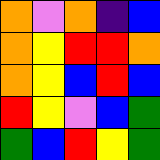[["orange", "violet", "orange", "indigo", "blue"], ["orange", "yellow", "red", "red", "orange"], ["orange", "yellow", "blue", "red", "blue"], ["red", "yellow", "violet", "blue", "green"], ["green", "blue", "red", "yellow", "green"]]